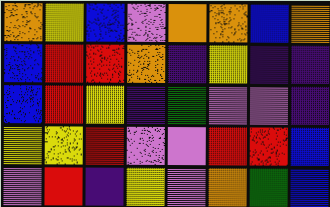[["orange", "yellow", "blue", "violet", "orange", "orange", "blue", "orange"], ["blue", "red", "red", "orange", "indigo", "yellow", "indigo", "indigo"], ["blue", "red", "yellow", "indigo", "green", "violet", "violet", "indigo"], ["yellow", "yellow", "red", "violet", "violet", "red", "red", "blue"], ["violet", "red", "indigo", "yellow", "violet", "orange", "green", "blue"]]